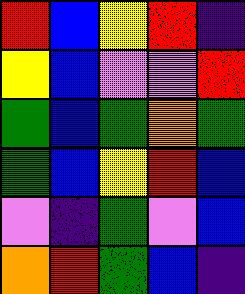[["red", "blue", "yellow", "red", "indigo"], ["yellow", "blue", "violet", "violet", "red"], ["green", "blue", "green", "orange", "green"], ["green", "blue", "yellow", "red", "blue"], ["violet", "indigo", "green", "violet", "blue"], ["orange", "red", "green", "blue", "indigo"]]